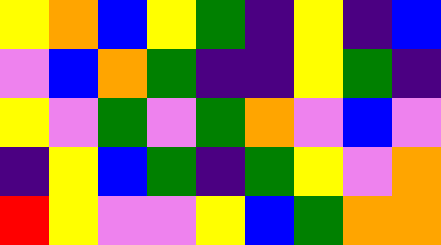[["yellow", "orange", "blue", "yellow", "green", "indigo", "yellow", "indigo", "blue"], ["violet", "blue", "orange", "green", "indigo", "indigo", "yellow", "green", "indigo"], ["yellow", "violet", "green", "violet", "green", "orange", "violet", "blue", "violet"], ["indigo", "yellow", "blue", "green", "indigo", "green", "yellow", "violet", "orange"], ["red", "yellow", "violet", "violet", "yellow", "blue", "green", "orange", "orange"]]